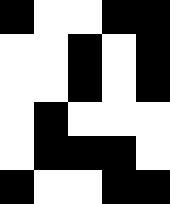[["black", "white", "white", "black", "black"], ["white", "white", "black", "white", "black"], ["white", "white", "black", "white", "black"], ["white", "black", "white", "white", "white"], ["white", "black", "black", "black", "white"], ["black", "white", "white", "black", "black"]]